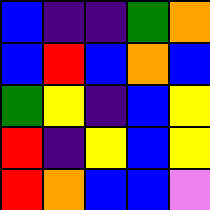[["blue", "indigo", "indigo", "green", "orange"], ["blue", "red", "blue", "orange", "blue"], ["green", "yellow", "indigo", "blue", "yellow"], ["red", "indigo", "yellow", "blue", "yellow"], ["red", "orange", "blue", "blue", "violet"]]